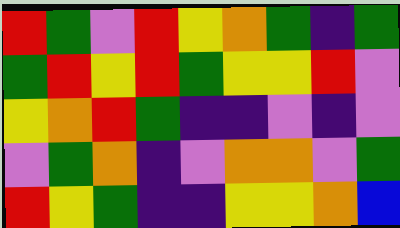[["red", "green", "violet", "red", "yellow", "orange", "green", "indigo", "green"], ["green", "red", "yellow", "red", "green", "yellow", "yellow", "red", "violet"], ["yellow", "orange", "red", "green", "indigo", "indigo", "violet", "indigo", "violet"], ["violet", "green", "orange", "indigo", "violet", "orange", "orange", "violet", "green"], ["red", "yellow", "green", "indigo", "indigo", "yellow", "yellow", "orange", "blue"]]